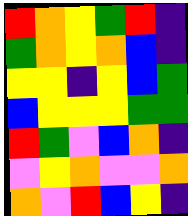[["red", "orange", "yellow", "green", "red", "indigo"], ["green", "orange", "yellow", "orange", "blue", "indigo"], ["yellow", "yellow", "indigo", "yellow", "blue", "green"], ["blue", "yellow", "yellow", "yellow", "green", "green"], ["red", "green", "violet", "blue", "orange", "indigo"], ["violet", "yellow", "orange", "violet", "violet", "orange"], ["orange", "violet", "red", "blue", "yellow", "indigo"]]